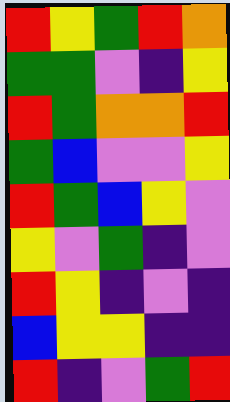[["red", "yellow", "green", "red", "orange"], ["green", "green", "violet", "indigo", "yellow"], ["red", "green", "orange", "orange", "red"], ["green", "blue", "violet", "violet", "yellow"], ["red", "green", "blue", "yellow", "violet"], ["yellow", "violet", "green", "indigo", "violet"], ["red", "yellow", "indigo", "violet", "indigo"], ["blue", "yellow", "yellow", "indigo", "indigo"], ["red", "indigo", "violet", "green", "red"]]